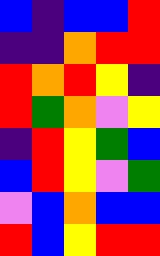[["blue", "indigo", "blue", "blue", "red"], ["indigo", "indigo", "orange", "red", "red"], ["red", "orange", "red", "yellow", "indigo"], ["red", "green", "orange", "violet", "yellow"], ["indigo", "red", "yellow", "green", "blue"], ["blue", "red", "yellow", "violet", "green"], ["violet", "blue", "orange", "blue", "blue"], ["red", "blue", "yellow", "red", "red"]]